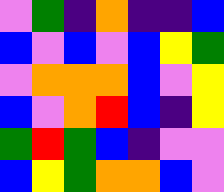[["violet", "green", "indigo", "orange", "indigo", "indigo", "blue"], ["blue", "violet", "blue", "violet", "blue", "yellow", "green"], ["violet", "orange", "orange", "orange", "blue", "violet", "yellow"], ["blue", "violet", "orange", "red", "blue", "indigo", "yellow"], ["green", "red", "green", "blue", "indigo", "violet", "violet"], ["blue", "yellow", "green", "orange", "orange", "blue", "violet"]]